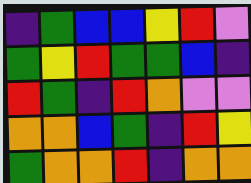[["indigo", "green", "blue", "blue", "yellow", "red", "violet"], ["green", "yellow", "red", "green", "green", "blue", "indigo"], ["red", "green", "indigo", "red", "orange", "violet", "violet"], ["orange", "orange", "blue", "green", "indigo", "red", "yellow"], ["green", "orange", "orange", "red", "indigo", "orange", "orange"]]